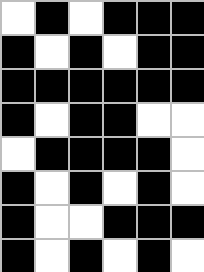[["white", "black", "white", "black", "black", "black"], ["black", "white", "black", "white", "black", "black"], ["black", "black", "black", "black", "black", "black"], ["black", "white", "black", "black", "white", "white"], ["white", "black", "black", "black", "black", "white"], ["black", "white", "black", "white", "black", "white"], ["black", "white", "white", "black", "black", "black"], ["black", "white", "black", "white", "black", "white"]]